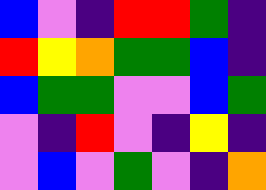[["blue", "violet", "indigo", "red", "red", "green", "indigo"], ["red", "yellow", "orange", "green", "green", "blue", "indigo"], ["blue", "green", "green", "violet", "violet", "blue", "green"], ["violet", "indigo", "red", "violet", "indigo", "yellow", "indigo"], ["violet", "blue", "violet", "green", "violet", "indigo", "orange"]]